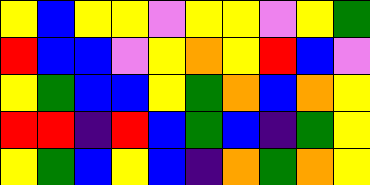[["yellow", "blue", "yellow", "yellow", "violet", "yellow", "yellow", "violet", "yellow", "green"], ["red", "blue", "blue", "violet", "yellow", "orange", "yellow", "red", "blue", "violet"], ["yellow", "green", "blue", "blue", "yellow", "green", "orange", "blue", "orange", "yellow"], ["red", "red", "indigo", "red", "blue", "green", "blue", "indigo", "green", "yellow"], ["yellow", "green", "blue", "yellow", "blue", "indigo", "orange", "green", "orange", "yellow"]]